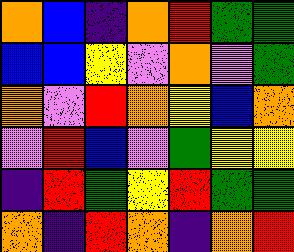[["orange", "blue", "indigo", "orange", "red", "green", "green"], ["blue", "blue", "yellow", "violet", "orange", "violet", "green"], ["orange", "violet", "red", "orange", "yellow", "blue", "orange"], ["violet", "red", "blue", "violet", "green", "yellow", "yellow"], ["indigo", "red", "green", "yellow", "red", "green", "green"], ["orange", "indigo", "red", "orange", "indigo", "orange", "red"]]